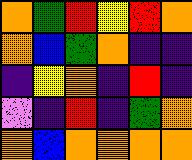[["orange", "green", "red", "yellow", "red", "orange"], ["orange", "blue", "green", "orange", "indigo", "indigo"], ["indigo", "yellow", "orange", "indigo", "red", "indigo"], ["violet", "indigo", "red", "indigo", "green", "orange"], ["orange", "blue", "orange", "orange", "orange", "orange"]]